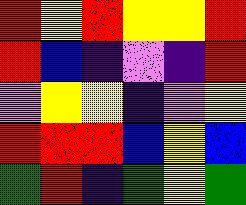[["red", "yellow", "red", "yellow", "yellow", "red"], ["red", "blue", "indigo", "violet", "indigo", "red"], ["violet", "yellow", "yellow", "indigo", "violet", "yellow"], ["red", "red", "red", "blue", "yellow", "blue"], ["green", "red", "indigo", "green", "yellow", "green"]]